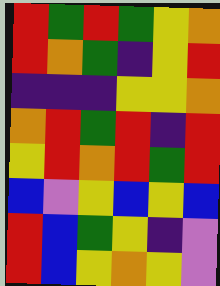[["red", "green", "red", "green", "yellow", "orange"], ["red", "orange", "green", "indigo", "yellow", "red"], ["indigo", "indigo", "indigo", "yellow", "yellow", "orange"], ["orange", "red", "green", "red", "indigo", "red"], ["yellow", "red", "orange", "red", "green", "red"], ["blue", "violet", "yellow", "blue", "yellow", "blue"], ["red", "blue", "green", "yellow", "indigo", "violet"], ["red", "blue", "yellow", "orange", "yellow", "violet"]]